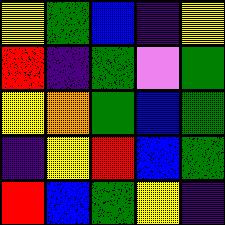[["yellow", "green", "blue", "indigo", "yellow"], ["red", "indigo", "green", "violet", "green"], ["yellow", "orange", "green", "blue", "green"], ["indigo", "yellow", "red", "blue", "green"], ["red", "blue", "green", "yellow", "indigo"]]